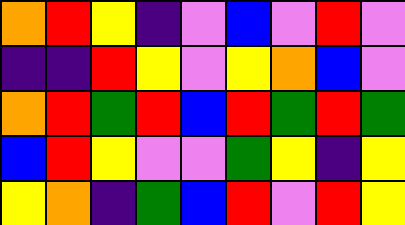[["orange", "red", "yellow", "indigo", "violet", "blue", "violet", "red", "violet"], ["indigo", "indigo", "red", "yellow", "violet", "yellow", "orange", "blue", "violet"], ["orange", "red", "green", "red", "blue", "red", "green", "red", "green"], ["blue", "red", "yellow", "violet", "violet", "green", "yellow", "indigo", "yellow"], ["yellow", "orange", "indigo", "green", "blue", "red", "violet", "red", "yellow"]]